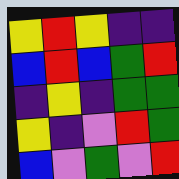[["yellow", "red", "yellow", "indigo", "indigo"], ["blue", "red", "blue", "green", "red"], ["indigo", "yellow", "indigo", "green", "green"], ["yellow", "indigo", "violet", "red", "green"], ["blue", "violet", "green", "violet", "red"]]